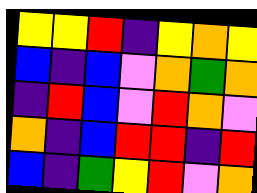[["yellow", "yellow", "red", "indigo", "yellow", "orange", "yellow"], ["blue", "indigo", "blue", "violet", "orange", "green", "orange"], ["indigo", "red", "blue", "violet", "red", "orange", "violet"], ["orange", "indigo", "blue", "red", "red", "indigo", "red"], ["blue", "indigo", "green", "yellow", "red", "violet", "orange"]]